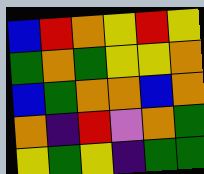[["blue", "red", "orange", "yellow", "red", "yellow"], ["green", "orange", "green", "yellow", "yellow", "orange"], ["blue", "green", "orange", "orange", "blue", "orange"], ["orange", "indigo", "red", "violet", "orange", "green"], ["yellow", "green", "yellow", "indigo", "green", "green"]]